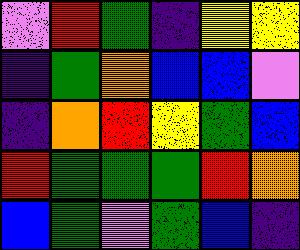[["violet", "red", "green", "indigo", "yellow", "yellow"], ["indigo", "green", "orange", "blue", "blue", "violet"], ["indigo", "orange", "red", "yellow", "green", "blue"], ["red", "green", "green", "green", "red", "orange"], ["blue", "green", "violet", "green", "blue", "indigo"]]